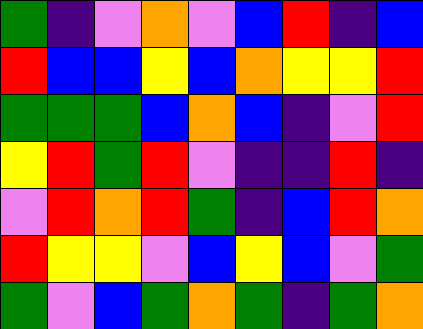[["green", "indigo", "violet", "orange", "violet", "blue", "red", "indigo", "blue"], ["red", "blue", "blue", "yellow", "blue", "orange", "yellow", "yellow", "red"], ["green", "green", "green", "blue", "orange", "blue", "indigo", "violet", "red"], ["yellow", "red", "green", "red", "violet", "indigo", "indigo", "red", "indigo"], ["violet", "red", "orange", "red", "green", "indigo", "blue", "red", "orange"], ["red", "yellow", "yellow", "violet", "blue", "yellow", "blue", "violet", "green"], ["green", "violet", "blue", "green", "orange", "green", "indigo", "green", "orange"]]